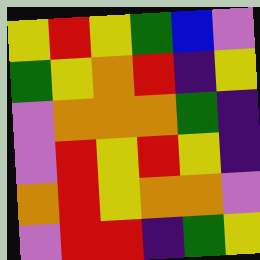[["yellow", "red", "yellow", "green", "blue", "violet"], ["green", "yellow", "orange", "red", "indigo", "yellow"], ["violet", "orange", "orange", "orange", "green", "indigo"], ["violet", "red", "yellow", "red", "yellow", "indigo"], ["orange", "red", "yellow", "orange", "orange", "violet"], ["violet", "red", "red", "indigo", "green", "yellow"]]